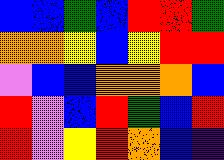[["blue", "blue", "green", "blue", "red", "red", "green"], ["orange", "orange", "yellow", "blue", "yellow", "red", "red"], ["violet", "blue", "blue", "orange", "orange", "orange", "blue"], ["red", "violet", "blue", "red", "green", "blue", "red"], ["red", "violet", "yellow", "red", "orange", "blue", "indigo"]]